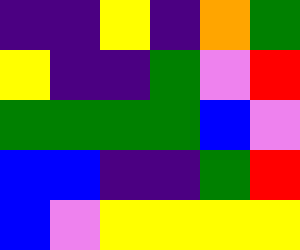[["indigo", "indigo", "yellow", "indigo", "orange", "green"], ["yellow", "indigo", "indigo", "green", "violet", "red"], ["green", "green", "green", "green", "blue", "violet"], ["blue", "blue", "indigo", "indigo", "green", "red"], ["blue", "violet", "yellow", "yellow", "yellow", "yellow"]]